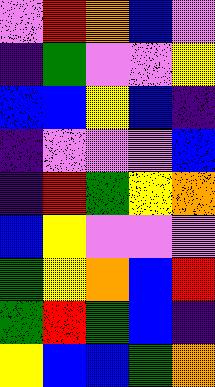[["violet", "red", "orange", "blue", "violet"], ["indigo", "green", "violet", "violet", "yellow"], ["blue", "blue", "yellow", "blue", "indigo"], ["indigo", "violet", "violet", "violet", "blue"], ["indigo", "red", "green", "yellow", "orange"], ["blue", "yellow", "violet", "violet", "violet"], ["green", "yellow", "orange", "blue", "red"], ["green", "red", "green", "blue", "indigo"], ["yellow", "blue", "blue", "green", "orange"]]